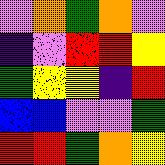[["violet", "orange", "green", "orange", "violet"], ["indigo", "violet", "red", "red", "yellow"], ["green", "yellow", "yellow", "indigo", "red"], ["blue", "blue", "violet", "violet", "green"], ["red", "red", "green", "orange", "yellow"]]